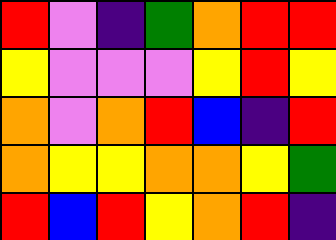[["red", "violet", "indigo", "green", "orange", "red", "red"], ["yellow", "violet", "violet", "violet", "yellow", "red", "yellow"], ["orange", "violet", "orange", "red", "blue", "indigo", "red"], ["orange", "yellow", "yellow", "orange", "orange", "yellow", "green"], ["red", "blue", "red", "yellow", "orange", "red", "indigo"]]